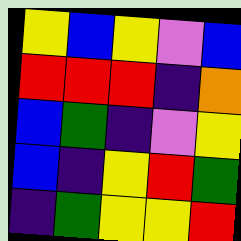[["yellow", "blue", "yellow", "violet", "blue"], ["red", "red", "red", "indigo", "orange"], ["blue", "green", "indigo", "violet", "yellow"], ["blue", "indigo", "yellow", "red", "green"], ["indigo", "green", "yellow", "yellow", "red"]]